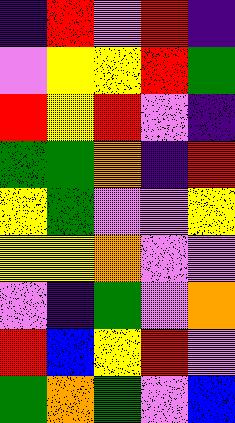[["indigo", "red", "violet", "red", "indigo"], ["violet", "yellow", "yellow", "red", "green"], ["red", "yellow", "red", "violet", "indigo"], ["green", "green", "orange", "indigo", "red"], ["yellow", "green", "violet", "violet", "yellow"], ["yellow", "yellow", "orange", "violet", "violet"], ["violet", "indigo", "green", "violet", "orange"], ["red", "blue", "yellow", "red", "violet"], ["green", "orange", "green", "violet", "blue"]]